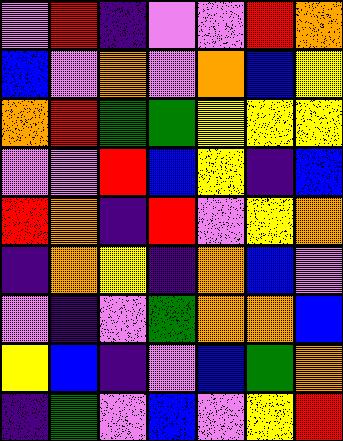[["violet", "red", "indigo", "violet", "violet", "red", "orange"], ["blue", "violet", "orange", "violet", "orange", "blue", "yellow"], ["orange", "red", "green", "green", "yellow", "yellow", "yellow"], ["violet", "violet", "red", "blue", "yellow", "indigo", "blue"], ["red", "orange", "indigo", "red", "violet", "yellow", "orange"], ["indigo", "orange", "yellow", "indigo", "orange", "blue", "violet"], ["violet", "indigo", "violet", "green", "orange", "orange", "blue"], ["yellow", "blue", "indigo", "violet", "blue", "green", "orange"], ["indigo", "green", "violet", "blue", "violet", "yellow", "red"]]